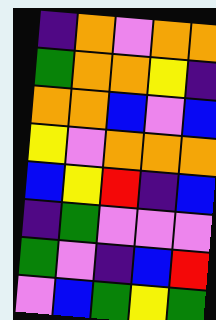[["indigo", "orange", "violet", "orange", "orange"], ["green", "orange", "orange", "yellow", "indigo"], ["orange", "orange", "blue", "violet", "blue"], ["yellow", "violet", "orange", "orange", "orange"], ["blue", "yellow", "red", "indigo", "blue"], ["indigo", "green", "violet", "violet", "violet"], ["green", "violet", "indigo", "blue", "red"], ["violet", "blue", "green", "yellow", "green"]]